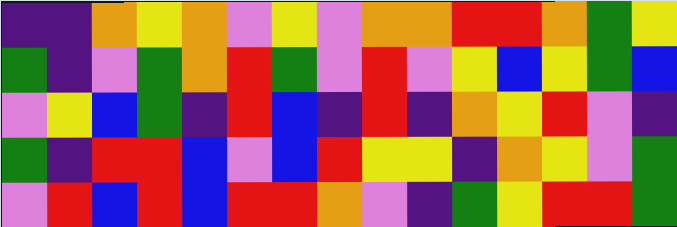[["indigo", "indigo", "orange", "yellow", "orange", "violet", "yellow", "violet", "orange", "orange", "red", "red", "orange", "green", "yellow"], ["green", "indigo", "violet", "green", "orange", "red", "green", "violet", "red", "violet", "yellow", "blue", "yellow", "green", "blue"], ["violet", "yellow", "blue", "green", "indigo", "red", "blue", "indigo", "red", "indigo", "orange", "yellow", "red", "violet", "indigo"], ["green", "indigo", "red", "red", "blue", "violet", "blue", "red", "yellow", "yellow", "indigo", "orange", "yellow", "violet", "green"], ["violet", "red", "blue", "red", "blue", "red", "red", "orange", "violet", "indigo", "green", "yellow", "red", "red", "green"]]